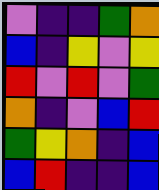[["violet", "indigo", "indigo", "green", "orange"], ["blue", "indigo", "yellow", "violet", "yellow"], ["red", "violet", "red", "violet", "green"], ["orange", "indigo", "violet", "blue", "red"], ["green", "yellow", "orange", "indigo", "blue"], ["blue", "red", "indigo", "indigo", "blue"]]